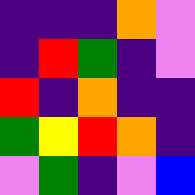[["indigo", "indigo", "indigo", "orange", "violet"], ["indigo", "red", "green", "indigo", "violet"], ["red", "indigo", "orange", "indigo", "indigo"], ["green", "yellow", "red", "orange", "indigo"], ["violet", "green", "indigo", "violet", "blue"]]